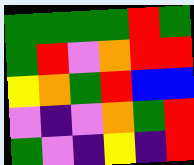[["green", "green", "green", "green", "red", "green"], ["green", "red", "violet", "orange", "red", "red"], ["yellow", "orange", "green", "red", "blue", "blue"], ["violet", "indigo", "violet", "orange", "green", "red"], ["green", "violet", "indigo", "yellow", "indigo", "red"]]